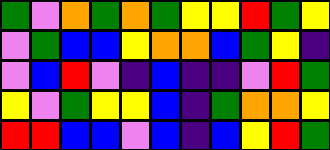[["green", "violet", "orange", "green", "orange", "green", "yellow", "yellow", "red", "green", "yellow"], ["violet", "green", "blue", "blue", "yellow", "orange", "orange", "blue", "green", "yellow", "indigo"], ["violet", "blue", "red", "violet", "indigo", "blue", "indigo", "indigo", "violet", "red", "green"], ["yellow", "violet", "green", "yellow", "yellow", "blue", "indigo", "green", "orange", "orange", "yellow"], ["red", "red", "blue", "blue", "violet", "blue", "indigo", "blue", "yellow", "red", "green"]]